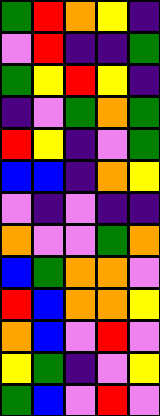[["green", "red", "orange", "yellow", "indigo"], ["violet", "red", "indigo", "indigo", "green"], ["green", "yellow", "red", "yellow", "indigo"], ["indigo", "violet", "green", "orange", "green"], ["red", "yellow", "indigo", "violet", "green"], ["blue", "blue", "indigo", "orange", "yellow"], ["violet", "indigo", "violet", "indigo", "indigo"], ["orange", "violet", "violet", "green", "orange"], ["blue", "green", "orange", "orange", "violet"], ["red", "blue", "orange", "orange", "yellow"], ["orange", "blue", "violet", "red", "violet"], ["yellow", "green", "indigo", "violet", "yellow"], ["green", "blue", "violet", "red", "violet"]]